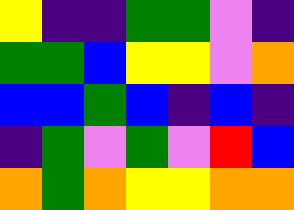[["yellow", "indigo", "indigo", "green", "green", "violet", "indigo"], ["green", "green", "blue", "yellow", "yellow", "violet", "orange"], ["blue", "blue", "green", "blue", "indigo", "blue", "indigo"], ["indigo", "green", "violet", "green", "violet", "red", "blue"], ["orange", "green", "orange", "yellow", "yellow", "orange", "orange"]]